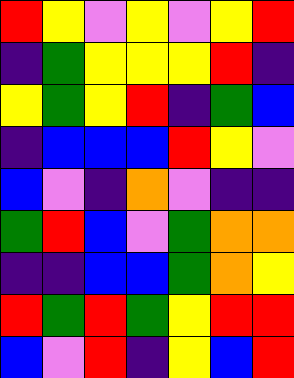[["red", "yellow", "violet", "yellow", "violet", "yellow", "red"], ["indigo", "green", "yellow", "yellow", "yellow", "red", "indigo"], ["yellow", "green", "yellow", "red", "indigo", "green", "blue"], ["indigo", "blue", "blue", "blue", "red", "yellow", "violet"], ["blue", "violet", "indigo", "orange", "violet", "indigo", "indigo"], ["green", "red", "blue", "violet", "green", "orange", "orange"], ["indigo", "indigo", "blue", "blue", "green", "orange", "yellow"], ["red", "green", "red", "green", "yellow", "red", "red"], ["blue", "violet", "red", "indigo", "yellow", "blue", "red"]]